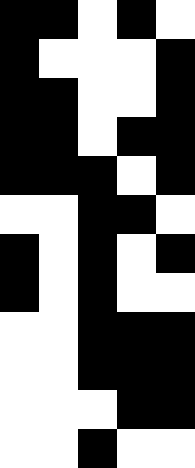[["black", "black", "white", "black", "white"], ["black", "white", "white", "white", "black"], ["black", "black", "white", "white", "black"], ["black", "black", "white", "black", "black"], ["black", "black", "black", "white", "black"], ["white", "white", "black", "black", "white"], ["black", "white", "black", "white", "black"], ["black", "white", "black", "white", "white"], ["white", "white", "black", "black", "black"], ["white", "white", "black", "black", "black"], ["white", "white", "white", "black", "black"], ["white", "white", "black", "white", "white"]]